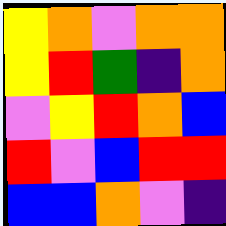[["yellow", "orange", "violet", "orange", "orange"], ["yellow", "red", "green", "indigo", "orange"], ["violet", "yellow", "red", "orange", "blue"], ["red", "violet", "blue", "red", "red"], ["blue", "blue", "orange", "violet", "indigo"]]